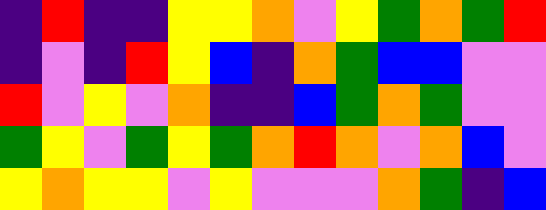[["indigo", "red", "indigo", "indigo", "yellow", "yellow", "orange", "violet", "yellow", "green", "orange", "green", "red"], ["indigo", "violet", "indigo", "red", "yellow", "blue", "indigo", "orange", "green", "blue", "blue", "violet", "violet"], ["red", "violet", "yellow", "violet", "orange", "indigo", "indigo", "blue", "green", "orange", "green", "violet", "violet"], ["green", "yellow", "violet", "green", "yellow", "green", "orange", "red", "orange", "violet", "orange", "blue", "violet"], ["yellow", "orange", "yellow", "yellow", "violet", "yellow", "violet", "violet", "violet", "orange", "green", "indigo", "blue"]]